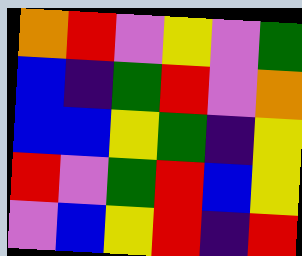[["orange", "red", "violet", "yellow", "violet", "green"], ["blue", "indigo", "green", "red", "violet", "orange"], ["blue", "blue", "yellow", "green", "indigo", "yellow"], ["red", "violet", "green", "red", "blue", "yellow"], ["violet", "blue", "yellow", "red", "indigo", "red"]]